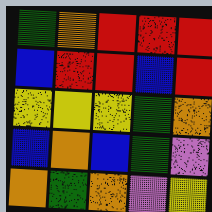[["green", "orange", "red", "red", "red"], ["blue", "red", "red", "blue", "red"], ["yellow", "yellow", "yellow", "green", "orange"], ["blue", "orange", "blue", "green", "violet"], ["orange", "green", "orange", "violet", "yellow"]]